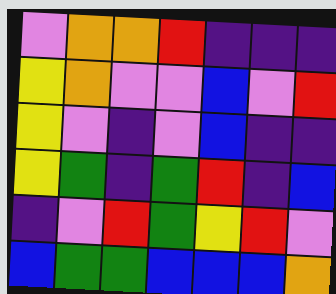[["violet", "orange", "orange", "red", "indigo", "indigo", "indigo"], ["yellow", "orange", "violet", "violet", "blue", "violet", "red"], ["yellow", "violet", "indigo", "violet", "blue", "indigo", "indigo"], ["yellow", "green", "indigo", "green", "red", "indigo", "blue"], ["indigo", "violet", "red", "green", "yellow", "red", "violet"], ["blue", "green", "green", "blue", "blue", "blue", "orange"]]